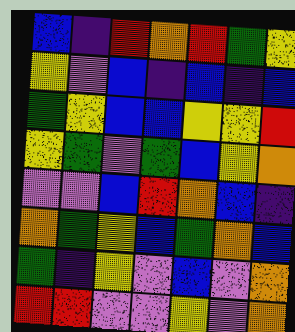[["blue", "indigo", "red", "orange", "red", "green", "yellow"], ["yellow", "violet", "blue", "indigo", "blue", "indigo", "blue"], ["green", "yellow", "blue", "blue", "yellow", "yellow", "red"], ["yellow", "green", "violet", "green", "blue", "yellow", "orange"], ["violet", "violet", "blue", "red", "orange", "blue", "indigo"], ["orange", "green", "yellow", "blue", "green", "orange", "blue"], ["green", "indigo", "yellow", "violet", "blue", "violet", "orange"], ["red", "red", "violet", "violet", "yellow", "violet", "orange"]]